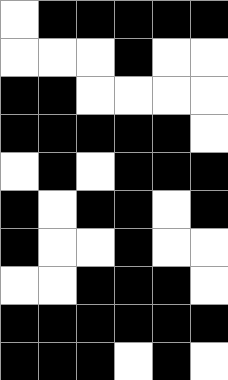[["white", "black", "black", "black", "black", "black"], ["white", "white", "white", "black", "white", "white"], ["black", "black", "white", "white", "white", "white"], ["black", "black", "black", "black", "black", "white"], ["white", "black", "white", "black", "black", "black"], ["black", "white", "black", "black", "white", "black"], ["black", "white", "white", "black", "white", "white"], ["white", "white", "black", "black", "black", "white"], ["black", "black", "black", "black", "black", "black"], ["black", "black", "black", "white", "black", "white"]]